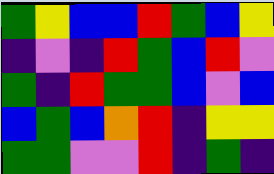[["green", "yellow", "blue", "blue", "red", "green", "blue", "yellow"], ["indigo", "violet", "indigo", "red", "green", "blue", "red", "violet"], ["green", "indigo", "red", "green", "green", "blue", "violet", "blue"], ["blue", "green", "blue", "orange", "red", "indigo", "yellow", "yellow"], ["green", "green", "violet", "violet", "red", "indigo", "green", "indigo"]]